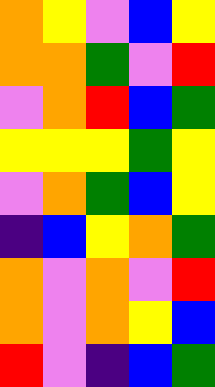[["orange", "yellow", "violet", "blue", "yellow"], ["orange", "orange", "green", "violet", "red"], ["violet", "orange", "red", "blue", "green"], ["yellow", "yellow", "yellow", "green", "yellow"], ["violet", "orange", "green", "blue", "yellow"], ["indigo", "blue", "yellow", "orange", "green"], ["orange", "violet", "orange", "violet", "red"], ["orange", "violet", "orange", "yellow", "blue"], ["red", "violet", "indigo", "blue", "green"]]